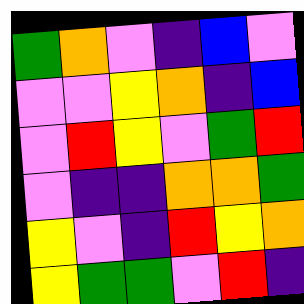[["green", "orange", "violet", "indigo", "blue", "violet"], ["violet", "violet", "yellow", "orange", "indigo", "blue"], ["violet", "red", "yellow", "violet", "green", "red"], ["violet", "indigo", "indigo", "orange", "orange", "green"], ["yellow", "violet", "indigo", "red", "yellow", "orange"], ["yellow", "green", "green", "violet", "red", "indigo"]]